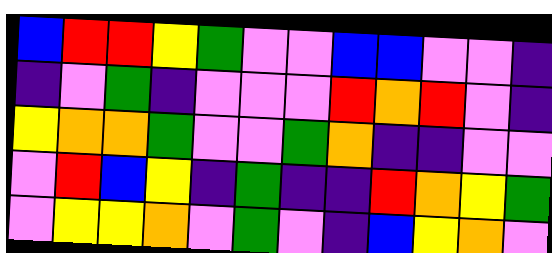[["blue", "red", "red", "yellow", "green", "violet", "violet", "blue", "blue", "violet", "violet", "indigo"], ["indigo", "violet", "green", "indigo", "violet", "violet", "violet", "red", "orange", "red", "violet", "indigo"], ["yellow", "orange", "orange", "green", "violet", "violet", "green", "orange", "indigo", "indigo", "violet", "violet"], ["violet", "red", "blue", "yellow", "indigo", "green", "indigo", "indigo", "red", "orange", "yellow", "green"], ["violet", "yellow", "yellow", "orange", "violet", "green", "violet", "indigo", "blue", "yellow", "orange", "violet"]]